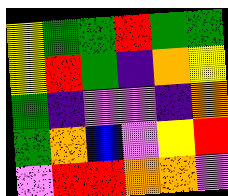[["yellow", "green", "green", "red", "green", "green"], ["yellow", "red", "green", "indigo", "orange", "yellow"], ["green", "indigo", "violet", "violet", "indigo", "orange"], ["green", "orange", "blue", "violet", "yellow", "red"], ["violet", "red", "red", "orange", "orange", "violet"]]